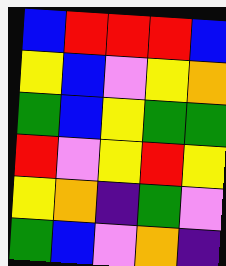[["blue", "red", "red", "red", "blue"], ["yellow", "blue", "violet", "yellow", "orange"], ["green", "blue", "yellow", "green", "green"], ["red", "violet", "yellow", "red", "yellow"], ["yellow", "orange", "indigo", "green", "violet"], ["green", "blue", "violet", "orange", "indigo"]]